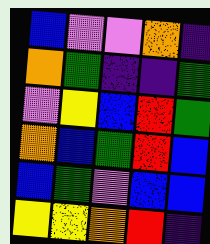[["blue", "violet", "violet", "orange", "indigo"], ["orange", "green", "indigo", "indigo", "green"], ["violet", "yellow", "blue", "red", "green"], ["orange", "blue", "green", "red", "blue"], ["blue", "green", "violet", "blue", "blue"], ["yellow", "yellow", "orange", "red", "indigo"]]